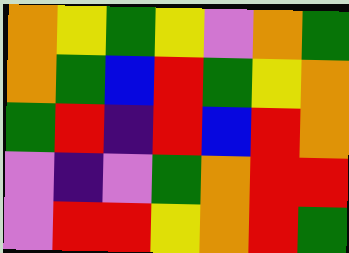[["orange", "yellow", "green", "yellow", "violet", "orange", "green"], ["orange", "green", "blue", "red", "green", "yellow", "orange"], ["green", "red", "indigo", "red", "blue", "red", "orange"], ["violet", "indigo", "violet", "green", "orange", "red", "red"], ["violet", "red", "red", "yellow", "orange", "red", "green"]]